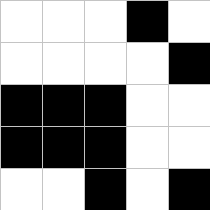[["white", "white", "white", "black", "white"], ["white", "white", "white", "white", "black"], ["black", "black", "black", "white", "white"], ["black", "black", "black", "white", "white"], ["white", "white", "black", "white", "black"]]